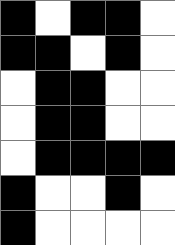[["black", "white", "black", "black", "white"], ["black", "black", "white", "black", "white"], ["white", "black", "black", "white", "white"], ["white", "black", "black", "white", "white"], ["white", "black", "black", "black", "black"], ["black", "white", "white", "black", "white"], ["black", "white", "white", "white", "white"]]